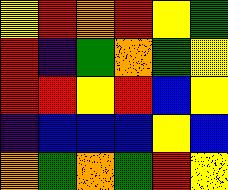[["yellow", "red", "orange", "red", "yellow", "green"], ["red", "indigo", "green", "orange", "green", "yellow"], ["red", "red", "yellow", "red", "blue", "yellow"], ["indigo", "blue", "blue", "blue", "yellow", "blue"], ["orange", "green", "orange", "green", "red", "yellow"]]